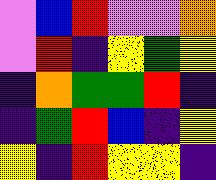[["violet", "blue", "red", "violet", "violet", "orange"], ["violet", "red", "indigo", "yellow", "green", "yellow"], ["indigo", "orange", "green", "green", "red", "indigo"], ["indigo", "green", "red", "blue", "indigo", "yellow"], ["yellow", "indigo", "red", "yellow", "yellow", "indigo"]]